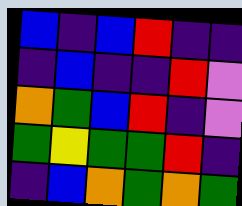[["blue", "indigo", "blue", "red", "indigo", "indigo"], ["indigo", "blue", "indigo", "indigo", "red", "violet"], ["orange", "green", "blue", "red", "indigo", "violet"], ["green", "yellow", "green", "green", "red", "indigo"], ["indigo", "blue", "orange", "green", "orange", "green"]]